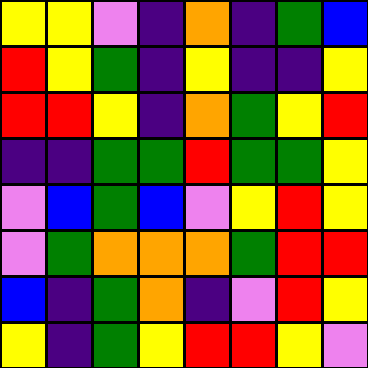[["yellow", "yellow", "violet", "indigo", "orange", "indigo", "green", "blue"], ["red", "yellow", "green", "indigo", "yellow", "indigo", "indigo", "yellow"], ["red", "red", "yellow", "indigo", "orange", "green", "yellow", "red"], ["indigo", "indigo", "green", "green", "red", "green", "green", "yellow"], ["violet", "blue", "green", "blue", "violet", "yellow", "red", "yellow"], ["violet", "green", "orange", "orange", "orange", "green", "red", "red"], ["blue", "indigo", "green", "orange", "indigo", "violet", "red", "yellow"], ["yellow", "indigo", "green", "yellow", "red", "red", "yellow", "violet"]]